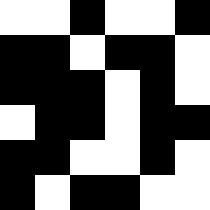[["white", "white", "black", "white", "white", "black"], ["black", "black", "white", "black", "black", "white"], ["black", "black", "black", "white", "black", "white"], ["white", "black", "black", "white", "black", "black"], ["black", "black", "white", "white", "black", "white"], ["black", "white", "black", "black", "white", "white"]]